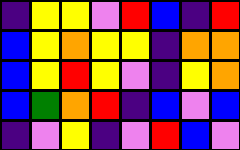[["indigo", "yellow", "yellow", "violet", "red", "blue", "indigo", "red"], ["blue", "yellow", "orange", "yellow", "yellow", "indigo", "orange", "orange"], ["blue", "yellow", "red", "yellow", "violet", "indigo", "yellow", "orange"], ["blue", "green", "orange", "red", "indigo", "blue", "violet", "blue"], ["indigo", "violet", "yellow", "indigo", "violet", "red", "blue", "violet"]]